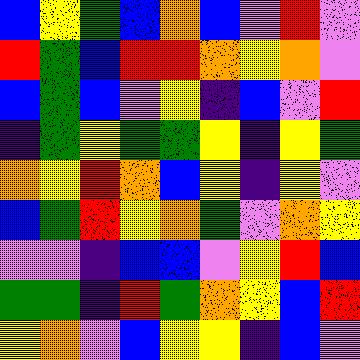[["blue", "yellow", "green", "blue", "orange", "blue", "violet", "red", "violet"], ["red", "green", "blue", "red", "red", "orange", "yellow", "orange", "violet"], ["blue", "green", "blue", "violet", "yellow", "indigo", "blue", "violet", "red"], ["indigo", "green", "yellow", "green", "green", "yellow", "indigo", "yellow", "green"], ["orange", "yellow", "red", "orange", "blue", "yellow", "indigo", "yellow", "violet"], ["blue", "green", "red", "yellow", "orange", "green", "violet", "orange", "yellow"], ["violet", "violet", "indigo", "blue", "blue", "violet", "yellow", "red", "blue"], ["green", "green", "indigo", "red", "green", "orange", "yellow", "blue", "red"], ["yellow", "orange", "violet", "blue", "yellow", "yellow", "indigo", "blue", "violet"]]